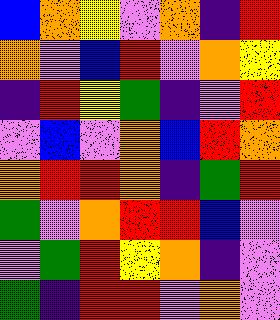[["blue", "orange", "yellow", "violet", "orange", "indigo", "red"], ["orange", "violet", "blue", "red", "violet", "orange", "yellow"], ["indigo", "red", "yellow", "green", "indigo", "violet", "red"], ["violet", "blue", "violet", "orange", "blue", "red", "orange"], ["orange", "red", "red", "orange", "indigo", "green", "red"], ["green", "violet", "orange", "red", "red", "blue", "violet"], ["violet", "green", "red", "yellow", "orange", "indigo", "violet"], ["green", "indigo", "red", "red", "violet", "orange", "violet"]]